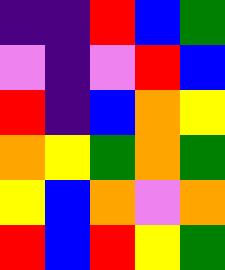[["indigo", "indigo", "red", "blue", "green"], ["violet", "indigo", "violet", "red", "blue"], ["red", "indigo", "blue", "orange", "yellow"], ["orange", "yellow", "green", "orange", "green"], ["yellow", "blue", "orange", "violet", "orange"], ["red", "blue", "red", "yellow", "green"]]